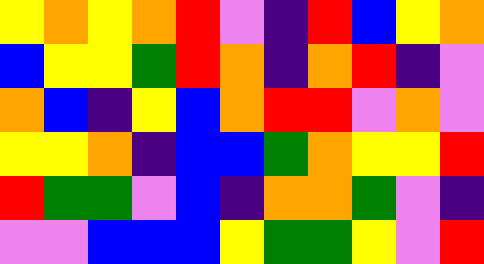[["yellow", "orange", "yellow", "orange", "red", "violet", "indigo", "red", "blue", "yellow", "orange"], ["blue", "yellow", "yellow", "green", "red", "orange", "indigo", "orange", "red", "indigo", "violet"], ["orange", "blue", "indigo", "yellow", "blue", "orange", "red", "red", "violet", "orange", "violet"], ["yellow", "yellow", "orange", "indigo", "blue", "blue", "green", "orange", "yellow", "yellow", "red"], ["red", "green", "green", "violet", "blue", "indigo", "orange", "orange", "green", "violet", "indigo"], ["violet", "violet", "blue", "blue", "blue", "yellow", "green", "green", "yellow", "violet", "red"]]